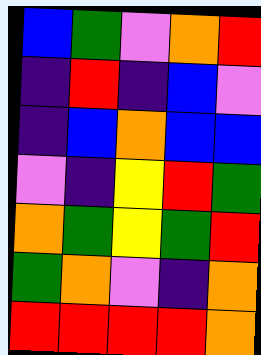[["blue", "green", "violet", "orange", "red"], ["indigo", "red", "indigo", "blue", "violet"], ["indigo", "blue", "orange", "blue", "blue"], ["violet", "indigo", "yellow", "red", "green"], ["orange", "green", "yellow", "green", "red"], ["green", "orange", "violet", "indigo", "orange"], ["red", "red", "red", "red", "orange"]]